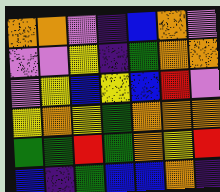[["orange", "orange", "violet", "indigo", "blue", "orange", "violet"], ["violet", "violet", "yellow", "indigo", "green", "orange", "orange"], ["violet", "yellow", "blue", "yellow", "blue", "red", "violet"], ["yellow", "orange", "yellow", "green", "orange", "orange", "orange"], ["green", "green", "red", "green", "orange", "yellow", "red"], ["blue", "indigo", "green", "blue", "blue", "orange", "indigo"]]